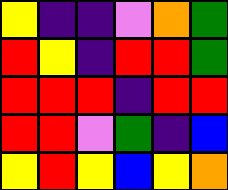[["yellow", "indigo", "indigo", "violet", "orange", "green"], ["red", "yellow", "indigo", "red", "red", "green"], ["red", "red", "red", "indigo", "red", "red"], ["red", "red", "violet", "green", "indigo", "blue"], ["yellow", "red", "yellow", "blue", "yellow", "orange"]]